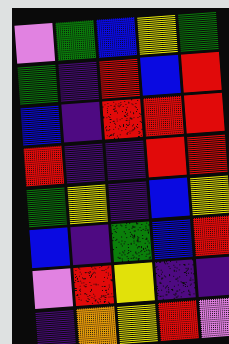[["violet", "green", "blue", "yellow", "green"], ["green", "indigo", "red", "blue", "red"], ["blue", "indigo", "red", "red", "red"], ["red", "indigo", "indigo", "red", "red"], ["green", "yellow", "indigo", "blue", "yellow"], ["blue", "indigo", "green", "blue", "red"], ["violet", "red", "yellow", "indigo", "indigo"], ["indigo", "orange", "yellow", "red", "violet"]]